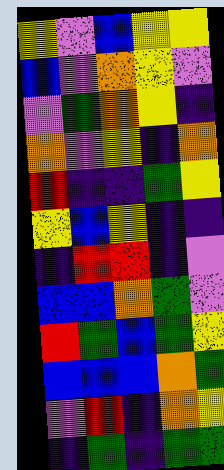[["yellow", "violet", "blue", "yellow", "yellow"], ["blue", "violet", "orange", "yellow", "violet"], ["violet", "green", "orange", "yellow", "indigo"], ["orange", "violet", "yellow", "indigo", "orange"], ["red", "indigo", "indigo", "green", "yellow"], ["yellow", "blue", "yellow", "indigo", "indigo"], ["indigo", "red", "red", "indigo", "violet"], ["blue", "blue", "orange", "green", "violet"], ["red", "green", "blue", "green", "yellow"], ["blue", "blue", "blue", "orange", "green"], ["violet", "red", "indigo", "orange", "yellow"], ["indigo", "green", "indigo", "green", "green"]]